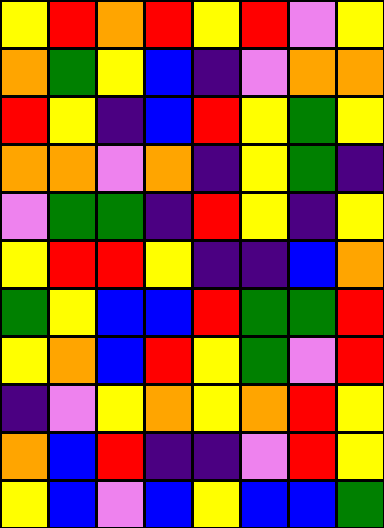[["yellow", "red", "orange", "red", "yellow", "red", "violet", "yellow"], ["orange", "green", "yellow", "blue", "indigo", "violet", "orange", "orange"], ["red", "yellow", "indigo", "blue", "red", "yellow", "green", "yellow"], ["orange", "orange", "violet", "orange", "indigo", "yellow", "green", "indigo"], ["violet", "green", "green", "indigo", "red", "yellow", "indigo", "yellow"], ["yellow", "red", "red", "yellow", "indigo", "indigo", "blue", "orange"], ["green", "yellow", "blue", "blue", "red", "green", "green", "red"], ["yellow", "orange", "blue", "red", "yellow", "green", "violet", "red"], ["indigo", "violet", "yellow", "orange", "yellow", "orange", "red", "yellow"], ["orange", "blue", "red", "indigo", "indigo", "violet", "red", "yellow"], ["yellow", "blue", "violet", "blue", "yellow", "blue", "blue", "green"]]